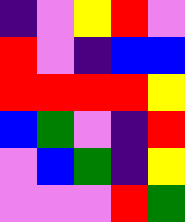[["indigo", "violet", "yellow", "red", "violet"], ["red", "violet", "indigo", "blue", "blue"], ["red", "red", "red", "red", "yellow"], ["blue", "green", "violet", "indigo", "red"], ["violet", "blue", "green", "indigo", "yellow"], ["violet", "violet", "violet", "red", "green"]]